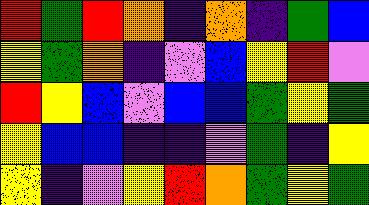[["red", "green", "red", "orange", "indigo", "orange", "indigo", "green", "blue"], ["yellow", "green", "orange", "indigo", "violet", "blue", "yellow", "red", "violet"], ["red", "yellow", "blue", "violet", "blue", "blue", "green", "yellow", "green"], ["yellow", "blue", "blue", "indigo", "indigo", "violet", "green", "indigo", "yellow"], ["yellow", "indigo", "violet", "yellow", "red", "orange", "green", "yellow", "green"]]